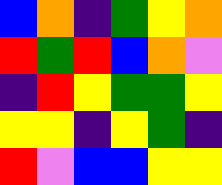[["blue", "orange", "indigo", "green", "yellow", "orange"], ["red", "green", "red", "blue", "orange", "violet"], ["indigo", "red", "yellow", "green", "green", "yellow"], ["yellow", "yellow", "indigo", "yellow", "green", "indigo"], ["red", "violet", "blue", "blue", "yellow", "yellow"]]